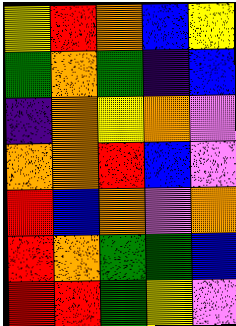[["yellow", "red", "orange", "blue", "yellow"], ["green", "orange", "green", "indigo", "blue"], ["indigo", "orange", "yellow", "orange", "violet"], ["orange", "orange", "red", "blue", "violet"], ["red", "blue", "orange", "violet", "orange"], ["red", "orange", "green", "green", "blue"], ["red", "red", "green", "yellow", "violet"]]